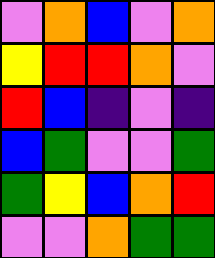[["violet", "orange", "blue", "violet", "orange"], ["yellow", "red", "red", "orange", "violet"], ["red", "blue", "indigo", "violet", "indigo"], ["blue", "green", "violet", "violet", "green"], ["green", "yellow", "blue", "orange", "red"], ["violet", "violet", "orange", "green", "green"]]